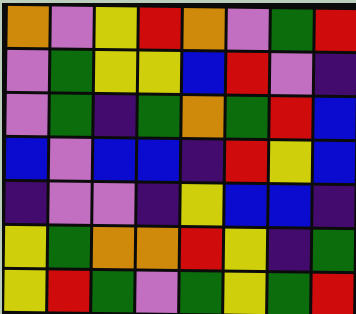[["orange", "violet", "yellow", "red", "orange", "violet", "green", "red"], ["violet", "green", "yellow", "yellow", "blue", "red", "violet", "indigo"], ["violet", "green", "indigo", "green", "orange", "green", "red", "blue"], ["blue", "violet", "blue", "blue", "indigo", "red", "yellow", "blue"], ["indigo", "violet", "violet", "indigo", "yellow", "blue", "blue", "indigo"], ["yellow", "green", "orange", "orange", "red", "yellow", "indigo", "green"], ["yellow", "red", "green", "violet", "green", "yellow", "green", "red"]]